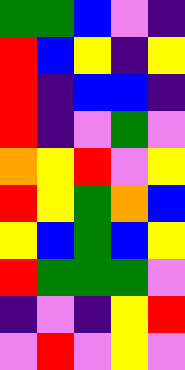[["green", "green", "blue", "violet", "indigo"], ["red", "blue", "yellow", "indigo", "yellow"], ["red", "indigo", "blue", "blue", "indigo"], ["red", "indigo", "violet", "green", "violet"], ["orange", "yellow", "red", "violet", "yellow"], ["red", "yellow", "green", "orange", "blue"], ["yellow", "blue", "green", "blue", "yellow"], ["red", "green", "green", "green", "violet"], ["indigo", "violet", "indigo", "yellow", "red"], ["violet", "red", "violet", "yellow", "violet"]]